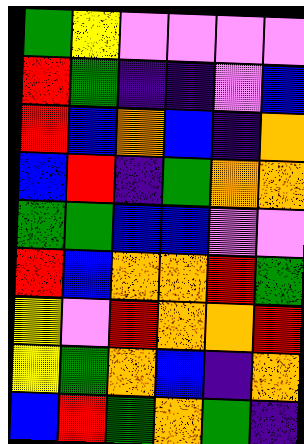[["green", "yellow", "violet", "violet", "violet", "violet"], ["red", "green", "indigo", "indigo", "violet", "blue"], ["red", "blue", "orange", "blue", "indigo", "orange"], ["blue", "red", "indigo", "green", "orange", "orange"], ["green", "green", "blue", "blue", "violet", "violet"], ["red", "blue", "orange", "orange", "red", "green"], ["yellow", "violet", "red", "orange", "orange", "red"], ["yellow", "green", "orange", "blue", "indigo", "orange"], ["blue", "red", "green", "orange", "green", "indigo"]]